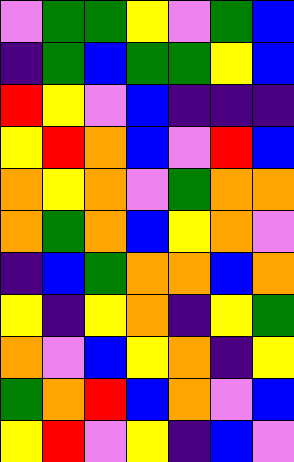[["violet", "green", "green", "yellow", "violet", "green", "blue"], ["indigo", "green", "blue", "green", "green", "yellow", "blue"], ["red", "yellow", "violet", "blue", "indigo", "indigo", "indigo"], ["yellow", "red", "orange", "blue", "violet", "red", "blue"], ["orange", "yellow", "orange", "violet", "green", "orange", "orange"], ["orange", "green", "orange", "blue", "yellow", "orange", "violet"], ["indigo", "blue", "green", "orange", "orange", "blue", "orange"], ["yellow", "indigo", "yellow", "orange", "indigo", "yellow", "green"], ["orange", "violet", "blue", "yellow", "orange", "indigo", "yellow"], ["green", "orange", "red", "blue", "orange", "violet", "blue"], ["yellow", "red", "violet", "yellow", "indigo", "blue", "violet"]]